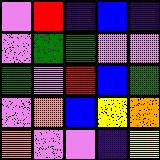[["violet", "red", "indigo", "blue", "indigo"], ["violet", "green", "green", "violet", "violet"], ["green", "violet", "red", "blue", "green"], ["violet", "orange", "blue", "yellow", "orange"], ["orange", "violet", "violet", "indigo", "yellow"]]